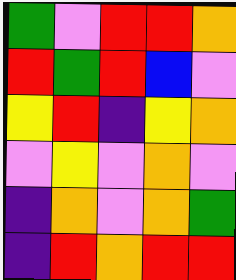[["green", "violet", "red", "red", "orange"], ["red", "green", "red", "blue", "violet"], ["yellow", "red", "indigo", "yellow", "orange"], ["violet", "yellow", "violet", "orange", "violet"], ["indigo", "orange", "violet", "orange", "green"], ["indigo", "red", "orange", "red", "red"]]